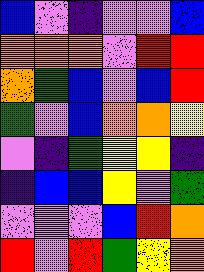[["blue", "violet", "indigo", "violet", "violet", "blue"], ["orange", "orange", "orange", "violet", "red", "red"], ["orange", "green", "blue", "violet", "blue", "red"], ["green", "violet", "blue", "orange", "orange", "yellow"], ["violet", "indigo", "green", "yellow", "yellow", "indigo"], ["indigo", "blue", "blue", "yellow", "violet", "green"], ["violet", "violet", "violet", "blue", "red", "orange"], ["red", "violet", "red", "green", "yellow", "orange"]]